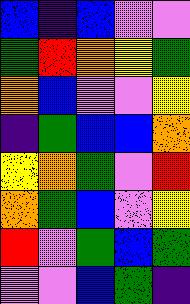[["blue", "indigo", "blue", "violet", "violet"], ["green", "red", "orange", "yellow", "green"], ["orange", "blue", "violet", "violet", "yellow"], ["indigo", "green", "blue", "blue", "orange"], ["yellow", "orange", "green", "violet", "red"], ["orange", "green", "blue", "violet", "yellow"], ["red", "violet", "green", "blue", "green"], ["violet", "violet", "blue", "green", "indigo"]]